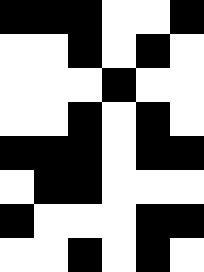[["black", "black", "black", "white", "white", "black"], ["white", "white", "black", "white", "black", "white"], ["white", "white", "white", "black", "white", "white"], ["white", "white", "black", "white", "black", "white"], ["black", "black", "black", "white", "black", "black"], ["white", "black", "black", "white", "white", "white"], ["black", "white", "white", "white", "black", "black"], ["white", "white", "black", "white", "black", "white"]]